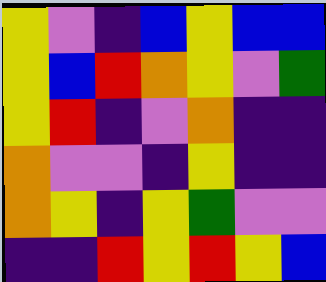[["yellow", "violet", "indigo", "blue", "yellow", "blue", "blue"], ["yellow", "blue", "red", "orange", "yellow", "violet", "green"], ["yellow", "red", "indigo", "violet", "orange", "indigo", "indigo"], ["orange", "violet", "violet", "indigo", "yellow", "indigo", "indigo"], ["orange", "yellow", "indigo", "yellow", "green", "violet", "violet"], ["indigo", "indigo", "red", "yellow", "red", "yellow", "blue"]]